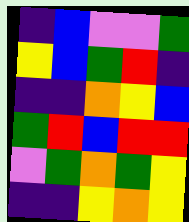[["indigo", "blue", "violet", "violet", "green"], ["yellow", "blue", "green", "red", "indigo"], ["indigo", "indigo", "orange", "yellow", "blue"], ["green", "red", "blue", "red", "red"], ["violet", "green", "orange", "green", "yellow"], ["indigo", "indigo", "yellow", "orange", "yellow"]]